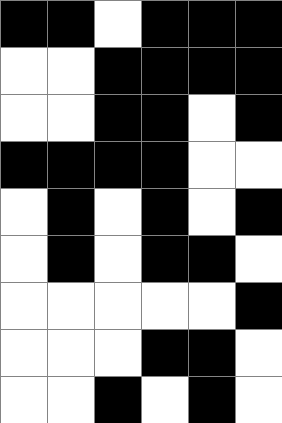[["black", "black", "white", "black", "black", "black"], ["white", "white", "black", "black", "black", "black"], ["white", "white", "black", "black", "white", "black"], ["black", "black", "black", "black", "white", "white"], ["white", "black", "white", "black", "white", "black"], ["white", "black", "white", "black", "black", "white"], ["white", "white", "white", "white", "white", "black"], ["white", "white", "white", "black", "black", "white"], ["white", "white", "black", "white", "black", "white"]]